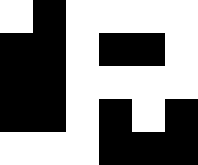[["white", "black", "white", "white", "white", "white"], ["black", "black", "white", "black", "black", "white"], ["black", "black", "white", "white", "white", "white"], ["black", "black", "white", "black", "white", "black"], ["white", "white", "white", "black", "black", "black"]]